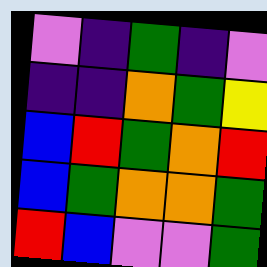[["violet", "indigo", "green", "indigo", "violet"], ["indigo", "indigo", "orange", "green", "yellow"], ["blue", "red", "green", "orange", "red"], ["blue", "green", "orange", "orange", "green"], ["red", "blue", "violet", "violet", "green"]]